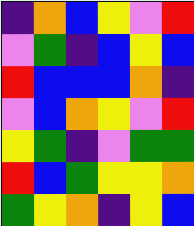[["indigo", "orange", "blue", "yellow", "violet", "red"], ["violet", "green", "indigo", "blue", "yellow", "blue"], ["red", "blue", "blue", "blue", "orange", "indigo"], ["violet", "blue", "orange", "yellow", "violet", "red"], ["yellow", "green", "indigo", "violet", "green", "green"], ["red", "blue", "green", "yellow", "yellow", "orange"], ["green", "yellow", "orange", "indigo", "yellow", "blue"]]